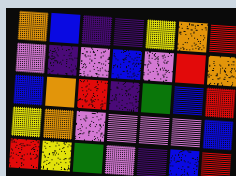[["orange", "blue", "indigo", "indigo", "yellow", "orange", "red"], ["violet", "indigo", "violet", "blue", "violet", "red", "orange"], ["blue", "orange", "red", "indigo", "green", "blue", "red"], ["yellow", "orange", "violet", "violet", "violet", "violet", "blue"], ["red", "yellow", "green", "violet", "indigo", "blue", "red"]]